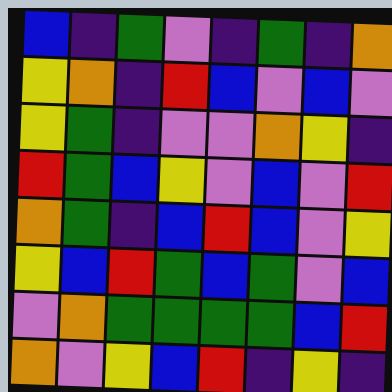[["blue", "indigo", "green", "violet", "indigo", "green", "indigo", "orange"], ["yellow", "orange", "indigo", "red", "blue", "violet", "blue", "violet"], ["yellow", "green", "indigo", "violet", "violet", "orange", "yellow", "indigo"], ["red", "green", "blue", "yellow", "violet", "blue", "violet", "red"], ["orange", "green", "indigo", "blue", "red", "blue", "violet", "yellow"], ["yellow", "blue", "red", "green", "blue", "green", "violet", "blue"], ["violet", "orange", "green", "green", "green", "green", "blue", "red"], ["orange", "violet", "yellow", "blue", "red", "indigo", "yellow", "indigo"]]